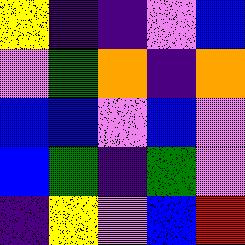[["yellow", "indigo", "indigo", "violet", "blue"], ["violet", "green", "orange", "indigo", "orange"], ["blue", "blue", "violet", "blue", "violet"], ["blue", "green", "indigo", "green", "violet"], ["indigo", "yellow", "violet", "blue", "red"]]